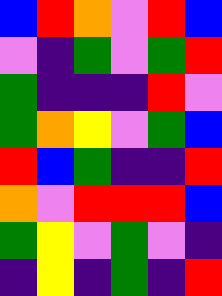[["blue", "red", "orange", "violet", "red", "blue"], ["violet", "indigo", "green", "violet", "green", "red"], ["green", "indigo", "indigo", "indigo", "red", "violet"], ["green", "orange", "yellow", "violet", "green", "blue"], ["red", "blue", "green", "indigo", "indigo", "red"], ["orange", "violet", "red", "red", "red", "blue"], ["green", "yellow", "violet", "green", "violet", "indigo"], ["indigo", "yellow", "indigo", "green", "indigo", "red"]]